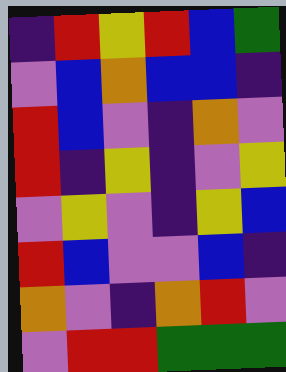[["indigo", "red", "yellow", "red", "blue", "green"], ["violet", "blue", "orange", "blue", "blue", "indigo"], ["red", "blue", "violet", "indigo", "orange", "violet"], ["red", "indigo", "yellow", "indigo", "violet", "yellow"], ["violet", "yellow", "violet", "indigo", "yellow", "blue"], ["red", "blue", "violet", "violet", "blue", "indigo"], ["orange", "violet", "indigo", "orange", "red", "violet"], ["violet", "red", "red", "green", "green", "green"]]